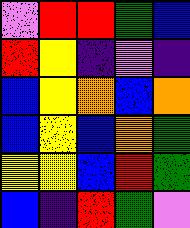[["violet", "red", "red", "green", "blue"], ["red", "yellow", "indigo", "violet", "indigo"], ["blue", "yellow", "orange", "blue", "orange"], ["blue", "yellow", "blue", "orange", "green"], ["yellow", "yellow", "blue", "red", "green"], ["blue", "indigo", "red", "green", "violet"]]